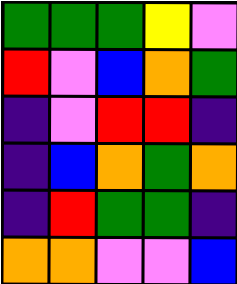[["green", "green", "green", "yellow", "violet"], ["red", "violet", "blue", "orange", "green"], ["indigo", "violet", "red", "red", "indigo"], ["indigo", "blue", "orange", "green", "orange"], ["indigo", "red", "green", "green", "indigo"], ["orange", "orange", "violet", "violet", "blue"]]